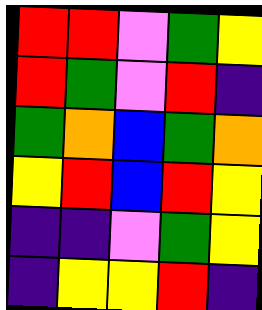[["red", "red", "violet", "green", "yellow"], ["red", "green", "violet", "red", "indigo"], ["green", "orange", "blue", "green", "orange"], ["yellow", "red", "blue", "red", "yellow"], ["indigo", "indigo", "violet", "green", "yellow"], ["indigo", "yellow", "yellow", "red", "indigo"]]